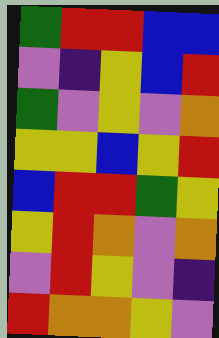[["green", "red", "red", "blue", "blue"], ["violet", "indigo", "yellow", "blue", "red"], ["green", "violet", "yellow", "violet", "orange"], ["yellow", "yellow", "blue", "yellow", "red"], ["blue", "red", "red", "green", "yellow"], ["yellow", "red", "orange", "violet", "orange"], ["violet", "red", "yellow", "violet", "indigo"], ["red", "orange", "orange", "yellow", "violet"]]